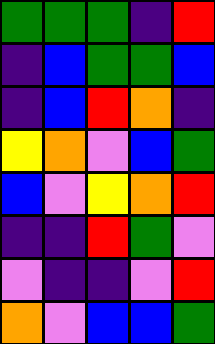[["green", "green", "green", "indigo", "red"], ["indigo", "blue", "green", "green", "blue"], ["indigo", "blue", "red", "orange", "indigo"], ["yellow", "orange", "violet", "blue", "green"], ["blue", "violet", "yellow", "orange", "red"], ["indigo", "indigo", "red", "green", "violet"], ["violet", "indigo", "indigo", "violet", "red"], ["orange", "violet", "blue", "blue", "green"]]